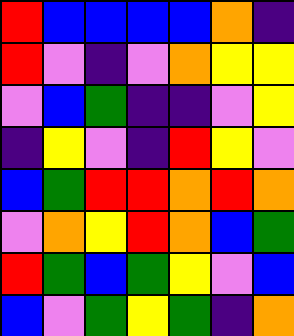[["red", "blue", "blue", "blue", "blue", "orange", "indigo"], ["red", "violet", "indigo", "violet", "orange", "yellow", "yellow"], ["violet", "blue", "green", "indigo", "indigo", "violet", "yellow"], ["indigo", "yellow", "violet", "indigo", "red", "yellow", "violet"], ["blue", "green", "red", "red", "orange", "red", "orange"], ["violet", "orange", "yellow", "red", "orange", "blue", "green"], ["red", "green", "blue", "green", "yellow", "violet", "blue"], ["blue", "violet", "green", "yellow", "green", "indigo", "orange"]]